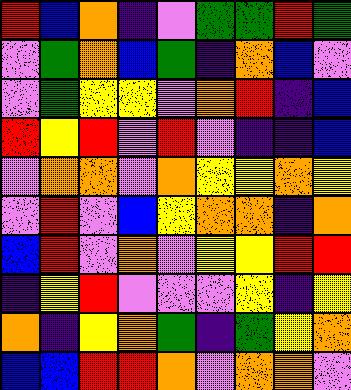[["red", "blue", "orange", "indigo", "violet", "green", "green", "red", "green"], ["violet", "green", "orange", "blue", "green", "indigo", "orange", "blue", "violet"], ["violet", "green", "yellow", "yellow", "violet", "orange", "red", "indigo", "blue"], ["red", "yellow", "red", "violet", "red", "violet", "indigo", "indigo", "blue"], ["violet", "orange", "orange", "violet", "orange", "yellow", "yellow", "orange", "yellow"], ["violet", "red", "violet", "blue", "yellow", "orange", "orange", "indigo", "orange"], ["blue", "red", "violet", "orange", "violet", "yellow", "yellow", "red", "red"], ["indigo", "yellow", "red", "violet", "violet", "violet", "yellow", "indigo", "yellow"], ["orange", "indigo", "yellow", "orange", "green", "indigo", "green", "yellow", "orange"], ["blue", "blue", "red", "red", "orange", "violet", "orange", "orange", "violet"]]